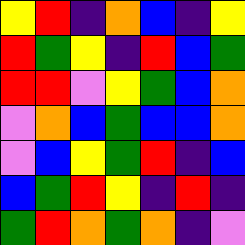[["yellow", "red", "indigo", "orange", "blue", "indigo", "yellow"], ["red", "green", "yellow", "indigo", "red", "blue", "green"], ["red", "red", "violet", "yellow", "green", "blue", "orange"], ["violet", "orange", "blue", "green", "blue", "blue", "orange"], ["violet", "blue", "yellow", "green", "red", "indigo", "blue"], ["blue", "green", "red", "yellow", "indigo", "red", "indigo"], ["green", "red", "orange", "green", "orange", "indigo", "violet"]]